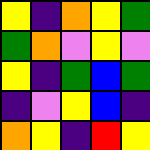[["yellow", "indigo", "orange", "yellow", "green"], ["green", "orange", "violet", "yellow", "violet"], ["yellow", "indigo", "green", "blue", "green"], ["indigo", "violet", "yellow", "blue", "indigo"], ["orange", "yellow", "indigo", "red", "yellow"]]